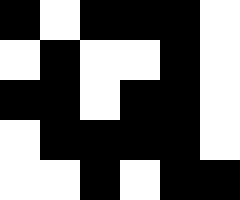[["black", "white", "black", "black", "black", "white"], ["white", "black", "white", "white", "black", "white"], ["black", "black", "white", "black", "black", "white"], ["white", "black", "black", "black", "black", "white"], ["white", "white", "black", "white", "black", "black"]]